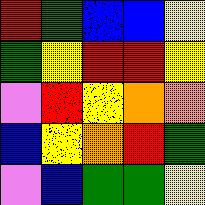[["red", "green", "blue", "blue", "yellow"], ["green", "yellow", "red", "red", "yellow"], ["violet", "red", "yellow", "orange", "orange"], ["blue", "yellow", "orange", "red", "green"], ["violet", "blue", "green", "green", "yellow"]]